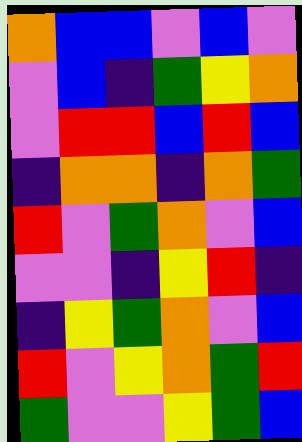[["orange", "blue", "blue", "violet", "blue", "violet"], ["violet", "blue", "indigo", "green", "yellow", "orange"], ["violet", "red", "red", "blue", "red", "blue"], ["indigo", "orange", "orange", "indigo", "orange", "green"], ["red", "violet", "green", "orange", "violet", "blue"], ["violet", "violet", "indigo", "yellow", "red", "indigo"], ["indigo", "yellow", "green", "orange", "violet", "blue"], ["red", "violet", "yellow", "orange", "green", "red"], ["green", "violet", "violet", "yellow", "green", "blue"]]